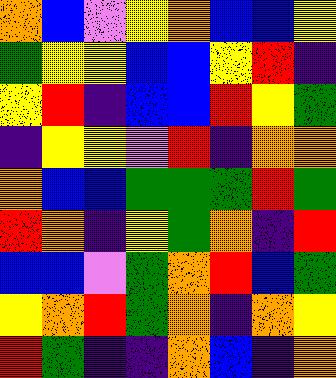[["orange", "blue", "violet", "yellow", "orange", "blue", "blue", "yellow"], ["green", "yellow", "yellow", "blue", "blue", "yellow", "red", "indigo"], ["yellow", "red", "indigo", "blue", "blue", "red", "yellow", "green"], ["indigo", "yellow", "yellow", "violet", "red", "indigo", "orange", "orange"], ["orange", "blue", "blue", "green", "green", "green", "red", "green"], ["red", "orange", "indigo", "yellow", "green", "orange", "indigo", "red"], ["blue", "blue", "violet", "green", "orange", "red", "blue", "green"], ["yellow", "orange", "red", "green", "orange", "indigo", "orange", "yellow"], ["red", "green", "indigo", "indigo", "orange", "blue", "indigo", "orange"]]